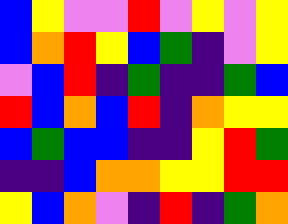[["blue", "yellow", "violet", "violet", "red", "violet", "yellow", "violet", "yellow"], ["blue", "orange", "red", "yellow", "blue", "green", "indigo", "violet", "yellow"], ["violet", "blue", "red", "indigo", "green", "indigo", "indigo", "green", "blue"], ["red", "blue", "orange", "blue", "red", "indigo", "orange", "yellow", "yellow"], ["blue", "green", "blue", "blue", "indigo", "indigo", "yellow", "red", "green"], ["indigo", "indigo", "blue", "orange", "orange", "yellow", "yellow", "red", "red"], ["yellow", "blue", "orange", "violet", "indigo", "red", "indigo", "green", "orange"]]